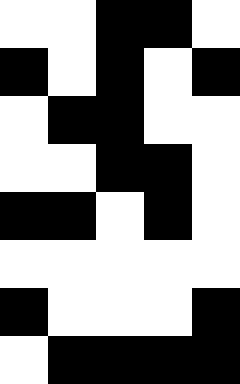[["white", "white", "black", "black", "white"], ["black", "white", "black", "white", "black"], ["white", "black", "black", "white", "white"], ["white", "white", "black", "black", "white"], ["black", "black", "white", "black", "white"], ["white", "white", "white", "white", "white"], ["black", "white", "white", "white", "black"], ["white", "black", "black", "black", "black"]]